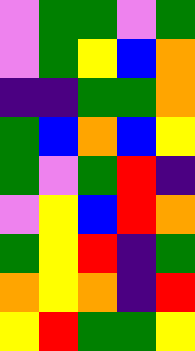[["violet", "green", "green", "violet", "green"], ["violet", "green", "yellow", "blue", "orange"], ["indigo", "indigo", "green", "green", "orange"], ["green", "blue", "orange", "blue", "yellow"], ["green", "violet", "green", "red", "indigo"], ["violet", "yellow", "blue", "red", "orange"], ["green", "yellow", "red", "indigo", "green"], ["orange", "yellow", "orange", "indigo", "red"], ["yellow", "red", "green", "green", "yellow"]]